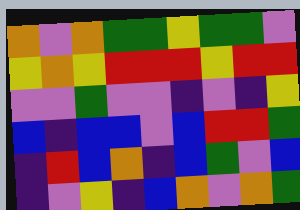[["orange", "violet", "orange", "green", "green", "yellow", "green", "green", "violet"], ["yellow", "orange", "yellow", "red", "red", "red", "yellow", "red", "red"], ["violet", "violet", "green", "violet", "violet", "indigo", "violet", "indigo", "yellow"], ["blue", "indigo", "blue", "blue", "violet", "blue", "red", "red", "green"], ["indigo", "red", "blue", "orange", "indigo", "blue", "green", "violet", "blue"], ["indigo", "violet", "yellow", "indigo", "blue", "orange", "violet", "orange", "green"]]